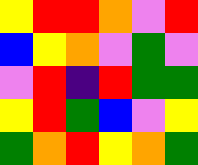[["yellow", "red", "red", "orange", "violet", "red"], ["blue", "yellow", "orange", "violet", "green", "violet"], ["violet", "red", "indigo", "red", "green", "green"], ["yellow", "red", "green", "blue", "violet", "yellow"], ["green", "orange", "red", "yellow", "orange", "green"]]